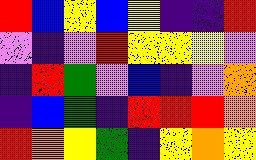[["red", "blue", "yellow", "blue", "yellow", "indigo", "indigo", "red"], ["violet", "indigo", "violet", "red", "yellow", "yellow", "yellow", "violet"], ["indigo", "red", "green", "violet", "blue", "indigo", "violet", "orange"], ["indigo", "blue", "green", "indigo", "red", "red", "red", "orange"], ["red", "orange", "yellow", "green", "indigo", "yellow", "orange", "yellow"]]